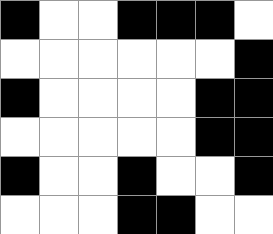[["black", "white", "white", "black", "black", "black", "white"], ["white", "white", "white", "white", "white", "white", "black"], ["black", "white", "white", "white", "white", "black", "black"], ["white", "white", "white", "white", "white", "black", "black"], ["black", "white", "white", "black", "white", "white", "black"], ["white", "white", "white", "black", "black", "white", "white"]]